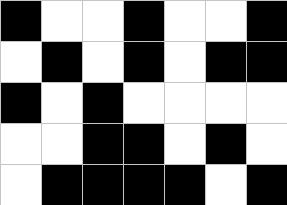[["black", "white", "white", "black", "white", "white", "black"], ["white", "black", "white", "black", "white", "black", "black"], ["black", "white", "black", "white", "white", "white", "white"], ["white", "white", "black", "black", "white", "black", "white"], ["white", "black", "black", "black", "black", "white", "black"]]